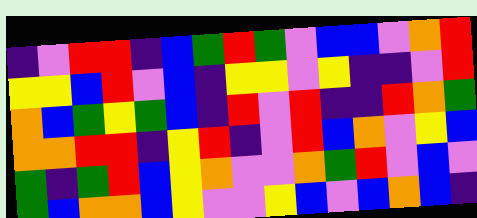[["indigo", "violet", "red", "red", "indigo", "blue", "green", "red", "green", "violet", "blue", "blue", "violet", "orange", "red"], ["yellow", "yellow", "blue", "red", "violet", "blue", "indigo", "yellow", "yellow", "violet", "yellow", "indigo", "indigo", "violet", "red"], ["orange", "blue", "green", "yellow", "green", "blue", "indigo", "red", "violet", "red", "indigo", "indigo", "red", "orange", "green"], ["orange", "orange", "red", "red", "indigo", "yellow", "red", "indigo", "violet", "red", "blue", "orange", "violet", "yellow", "blue"], ["green", "indigo", "green", "red", "blue", "yellow", "orange", "violet", "violet", "orange", "green", "red", "violet", "blue", "violet"], ["green", "blue", "orange", "orange", "blue", "yellow", "violet", "violet", "yellow", "blue", "violet", "blue", "orange", "blue", "indigo"]]